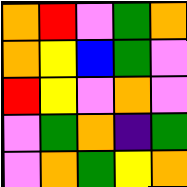[["orange", "red", "violet", "green", "orange"], ["orange", "yellow", "blue", "green", "violet"], ["red", "yellow", "violet", "orange", "violet"], ["violet", "green", "orange", "indigo", "green"], ["violet", "orange", "green", "yellow", "orange"]]